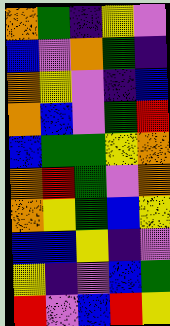[["orange", "green", "indigo", "yellow", "violet"], ["blue", "violet", "orange", "green", "indigo"], ["orange", "yellow", "violet", "indigo", "blue"], ["orange", "blue", "violet", "green", "red"], ["blue", "green", "green", "yellow", "orange"], ["orange", "red", "green", "violet", "orange"], ["orange", "yellow", "green", "blue", "yellow"], ["blue", "blue", "yellow", "indigo", "violet"], ["yellow", "indigo", "violet", "blue", "green"], ["red", "violet", "blue", "red", "yellow"]]